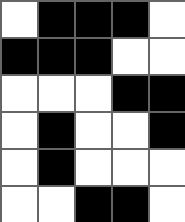[["white", "black", "black", "black", "white"], ["black", "black", "black", "white", "white"], ["white", "white", "white", "black", "black"], ["white", "black", "white", "white", "black"], ["white", "black", "white", "white", "white"], ["white", "white", "black", "black", "white"]]